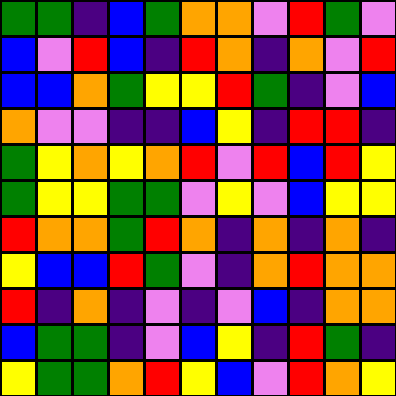[["green", "green", "indigo", "blue", "green", "orange", "orange", "violet", "red", "green", "violet"], ["blue", "violet", "red", "blue", "indigo", "red", "orange", "indigo", "orange", "violet", "red"], ["blue", "blue", "orange", "green", "yellow", "yellow", "red", "green", "indigo", "violet", "blue"], ["orange", "violet", "violet", "indigo", "indigo", "blue", "yellow", "indigo", "red", "red", "indigo"], ["green", "yellow", "orange", "yellow", "orange", "red", "violet", "red", "blue", "red", "yellow"], ["green", "yellow", "yellow", "green", "green", "violet", "yellow", "violet", "blue", "yellow", "yellow"], ["red", "orange", "orange", "green", "red", "orange", "indigo", "orange", "indigo", "orange", "indigo"], ["yellow", "blue", "blue", "red", "green", "violet", "indigo", "orange", "red", "orange", "orange"], ["red", "indigo", "orange", "indigo", "violet", "indigo", "violet", "blue", "indigo", "orange", "orange"], ["blue", "green", "green", "indigo", "violet", "blue", "yellow", "indigo", "red", "green", "indigo"], ["yellow", "green", "green", "orange", "red", "yellow", "blue", "violet", "red", "orange", "yellow"]]